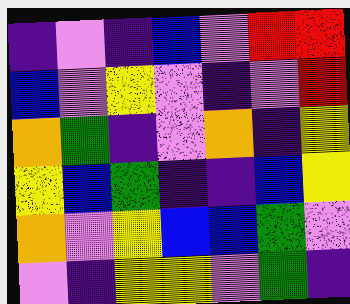[["indigo", "violet", "indigo", "blue", "violet", "red", "red"], ["blue", "violet", "yellow", "violet", "indigo", "violet", "red"], ["orange", "green", "indigo", "violet", "orange", "indigo", "yellow"], ["yellow", "blue", "green", "indigo", "indigo", "blue", "yellow"], ["orange", "violet", "yellow", "blue", "blue", "green", "violet"], ["violet", "indigo", "yellow", "yellow", "violet", "green", "indigo"]]